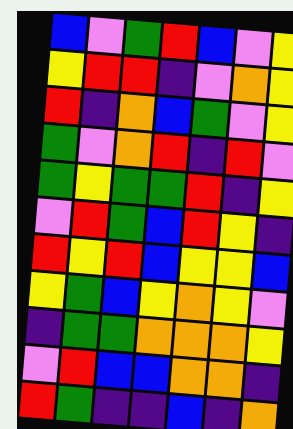[["blue", "violet", "green", "red", "blue", "violet", "yellow"], ["yellow", "red", "red", "indigo", "violet", "orange", "yellow"], ["red", "indigo", "orange", "blue", "green", "violet", "yellow"], ["green", "violet", "orange", "red", "indigo", "red", "violet"], ["green", "yellow", "green", "green", "red", "indigo", "yellow"], ["violet", "red", "green", "blue", "red", "yellow", "indigo"], ["red", "yellow", "red", "blue", "yellow", "yellow", "blue"], ["yellow", "green", "blue", "yellow", "orange", "yellow", "violet"], ["indigo", "green", "green", "orange", "orange", "orange", "yellow"], ["violet", "red", "blue", "blue", "orange", "orange", "indigo"], ["red", "green", "indigo", "indigo", "blue", "indigo", "orange"]]